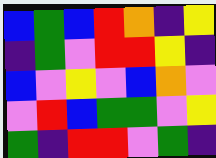[["blue", "green", "blue", "red", "orange", "indigo", "yellow"], ["indigo", "green", "violet", "red", "red", "yellow", "indigo"], ["blue", "violet", "yellow", "violet", "blue", "orange", "violet"], ["violet", "red", "blue", "green", "green", "violet", "yellow"], ["green", "indigo", "red", "red", "violet", "green", "indigo"]]